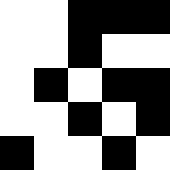[["white", "white", "black", "black", "black"], ["white", "white", "black", "white", "white"], ["white", "black", "white", "black", "black"], ["white", "white", "black", "white", "black"], ["black", "white", "white", "black", "white"]]